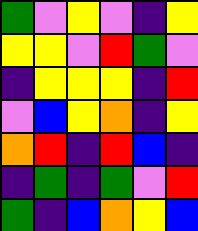[["green", "violet", "yellow", "violet", "indigo", "yellow"], ["yellow", "yellow", "violet", "red", "green", "violet"], ["indigo", "yellow", "yellow", "yellow", "indigo", "red"], ["violet", "blue", "yellow", "orange", "indigo", "yellow"], ["orange", "red", "indigo", "red", "blue", "indigo"], ["indigo", "green", "indigo", "green", "violet", "red"], ["green", "indigo", "blue", "orange", "yellow", "blue"]]